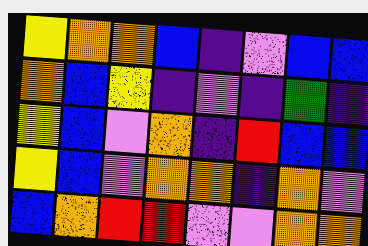[["yellow", "orange", "orange", "blue", "indigo", "violet", "blue", "blue"], ["orange", "blue", "yellow", "indigo", "violet", "indigo", "green", "indigo"], ["yellow", "blue", "violet", "orange", "indigo", "red", "blue", "blue"], ["yellow", "blue", "violet", "orange", "orange", "indigo", "orange", "violet"], ["blue", "orange", "red", "red", "violet", "violet", "orange", "orange"]]